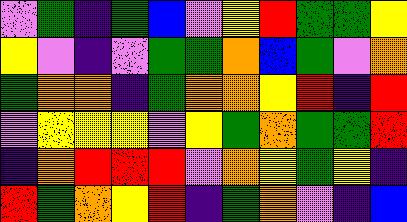[["violet", "green", "indigo", "green", "blue", "violet", "yellow", "red", "green", "green", "yellow"], ["yellow", "violet", "indigo", "violet", "green", "green", "orange", "blue", "green", "violet", "orange"], ["green", "orange", "orange", "indigo", "green", "orange", "orange", "yellow", "red", "indigo", "red"], ["violet", "yellow", "yellow", "yellow", "violet", "yellow", "green", "orange", "green", "green", "red"], ["indigo", "orange", "red", "red", "red", "violet", "orange", "yellow", "green", "yellow", "indigo"], ["red", "green", "orange", "yellow", "red", "indigo", "green", "orange", "violet", "indigo", "blue"]]